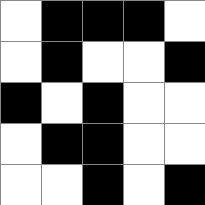[["white", "black", "black", "black", "white"], ["white", "black", "white", "white", "black"], ["black", "white", "black", "white", "white"], ["white", "black", "black", "white", "white"], ["white", "white", "black", "white", "black"]]